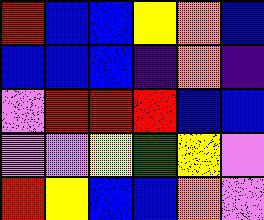[["red", "blue", "blue", "yellow", "orange", "blue"], ["blue", "blue", "blue", "indigo", "orange", "indigo"], ["violet", "red", "red", "red", "blue", "blue"], ["violet", "violet", "yellow", "green", "yellow", "violet"], ["red", "yellow", "blue", "blue", "orange", "violet"]]